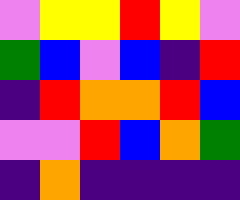[["violet", "yellow", "yellow", "red", "yellow", "violet"], ["green", "blue", "violet", "blue", "indigo", "red"], ["indigo", "red", "orange", "orange", "red", "blue"], ["violet", "violet", "red", "blue", "orange", "green"], ["indigo", "orange", "indigo", "indigo", "indigo", "indigo"]]